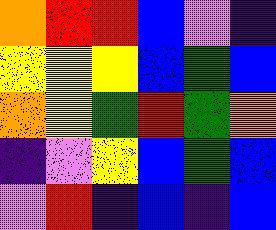[["orange", "red", "red", "blue", "violet", "indigo"], ["yellow", "yellow", "yellow", "blue", "green", "blue"], ["orange", "yellow", "green", "red", "green", "orange"], ["indigo", "violet", "yellow", "blue", "green", "blue"], ["violet", "red", "indigo", "blue", "indigo", "blue"]]